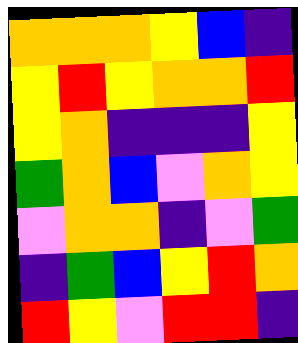[["orange", "orange", "orange", "yellow", "blue", "indigo"], ["yellow", "red", "yellow", "orange", "orange", "red"], ["yellow", "orange", "indigo", "indigo", "indigo", "yellow"], ["green", "orange", "blue", "violet", "orange", "yellow"], ["violet", "orange", "orange", "indigo", "violet", "green"], ["indigo", "green", "blue", "yellow", "red", "orange"], ["red", "yellow", "violet", "red", "red", "indigo"]]